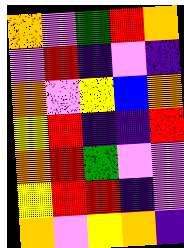[["orange", "violet", "green", "red", "orange"], ["violet", "red", "indigo", "violet", "indigo"], ["orange", "violet", "yellow", "blue", "orange"], ["yellow", "red", "indigo", "indigo", "red"], ["orange", "red", "green", "violet", "violet"], ["yellow", "red", "red", "indigo", "violet"], ["orange", "violet", "yellow", "orange", "indigo"]]